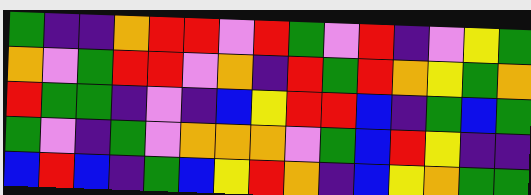[["green", "indigo", "indigo", "orange", "red", "red", "violet", "red", "green", "violet", "red", "indigo", "violet", "yellow", "green"], ["orange", "violet", "green", "red", "red", "violet", "orange", "indigo", "red", "green", "red", "orange", "yellow", "green", "orange"], ["red", "green", "green", "indigo", "violet", "indigo", "blue", "yellow", "red", "red", "blue", "indigo", "green", "blue", "green"], ["green", "violet", "indigo", "green", "violet", "orange", "orange", "orange", "violet", "green", "blue", "red", "yellow", "indigo", "indigo"], ["blue", "red", "blue", "indigo", "green", "blue", "yellow", "red", "orange", "indigo", "blue", "yellow", "orange", "green", "green"]]